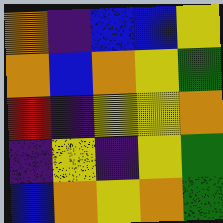[["orange", "indigo", "blue", "blue", "yellow"], ["orange", "blue", "orange", "yellow", "green"], ["red", "indigo", "yellow", "yellow", "orange"], ["indigo", "yellow", "indigo", "yellow", "green"], ["blue", "orange", "yellow", "orange", "green"]]